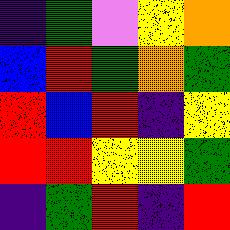[["indigo", "green", "violet", "yellow", "orange"], ["blue", "red", "green", "orange", "green"], ["red", "blue", "red", "indigo", "yellow"], ["red", "red", "yellow", "yellow", "green"], ["indigo", "green", "red", "indigo", "red"]]